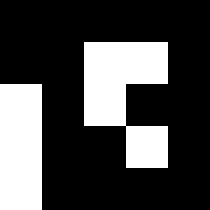[["black", "black", "black", "black", "black"], ["black", "black", "white", "white", "black"], ["white", "black", "white", "black", "black"], ["white", "black", "black", "white", "black"], ["white", "black", "black", "black", "black"]]